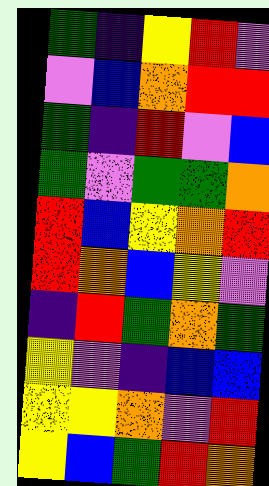[["green", "indigo", "yellow", "red", "violet"], ["violet", "blue", "orange", "red", "red"], ["green", "indigo", "red", "violet", "blue"], ["green", "violet", "green", "green", "orange"], ["red", "blue", "yellow", "orange", "red"], ["red", "orange", "blue", "yellow", "violet"], ["indigo", "red", "green", "orange", "green"], ["yellow", "violet", "indigo", "blue", "blue"], ["yellow", "yellow", "orange", "violet", "red"], ["yellow", "blue", "green", "red", "orange"]]